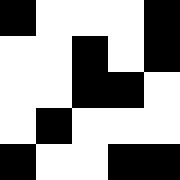[["black", "white", "white", "white", "black"], ["white", "white", "black", "white", "black"], ["white", "white", "black", "black", "white"], ["white", "black", "white", "white", "white"], ["black", "white", "white", "black", "black"]]